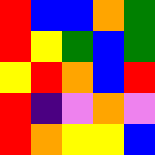[["red", "blue", "blue", "orange", "green"], ["red", "yellow", "green", "blue", "green"], ["yellow", "red", "orange", "blue", "red"], ["red", "indigo", "violet", "orange", "violet"], ["red", "orange", "yellow", "yellow", "blue"]]